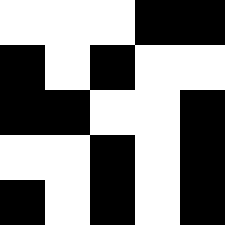[["white", "white", "white", "black", "black"], ["black", "white", "black", "white", "white"], ["black", "black", "white", "white", "black"], ["white", "white", "black", "white", "black"], ["black", "white", "black", "white", "black"]]